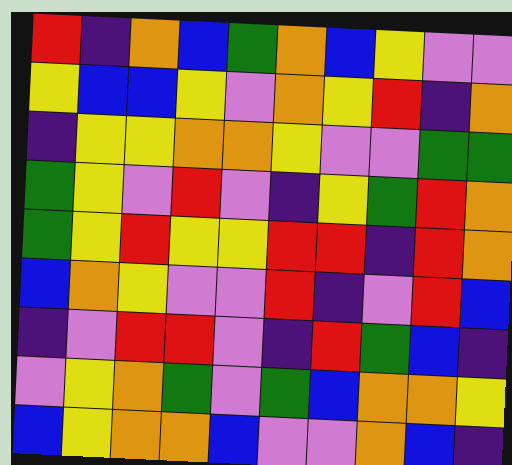[["red", "indigo", "orange", "blue", "green", "orange", "blue", "yellow", "violet", "violet"], ["yellow", "blue", "blue", "yellow", "violet", "orange", "yellow", "red", "indigo", "orange"], ["indigo", "yellow", "yellow", "orange", "orange", "yellow", "violet", "violet", "green", "green"], ["green", "yellow", "violet", "red", "violet", "indigo", "yellow", "green", "red", "orange"], ["green", "yellow", "red", "yellow", "yellow", "red", "red", "indigo", "red", "orange"], ["blue", "orange", "yellow", "violet", "violet", "red", "indigo", "violet", "red", "blue"], ["indigo", "violet", "red", "red", "violet", "indigo", "red", "green", "blue", "indigo"], ["violet", "yellow", "orange", "green", "violet", "green", "blue", "orange", "orange", "yellow"], ["blue", "yellow", "orange", "orange", "blue", "violet", "violet", "orange", "blue", "indigo"]]